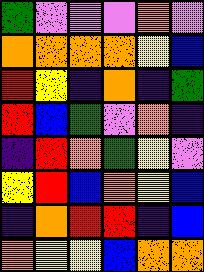[["green", "violet", "violet", "violet", "orange", "violet"], ["orange", "orange", "orange", "orange", "yellow", "blue"], ["red", "yellow", "indigo", "orange", "indigo", "green"], ["red", "blue", "green", "violet", "orange", "indigo"], ["indigo", "red", "orange", "green", "yellow", "violet"], ["yellow", "red", "blue", "orange", "yellow", "blue"], ["indigo", "orange", "red", "red", "indigo", "blue"], ["orange", "yellow", "yellow", "blue", "orange", "orange"]]